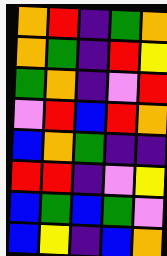[["orange", "red", "indigo", "green", "orange"], ["orange", "green", "indigo", "red", "yellow"], ["green", "orange", "indigo", "violet", "red"], ["violet", "red", "blue", "red", "orange"], ["blue", "orange", "green", "indigo", "indigo"], ["red", "red", "indigo", "violet", "yellow"], ["blue", "green", "blue", "green", "violet"], ["blue", "yellow", "indigo", "blue", "orange"]]